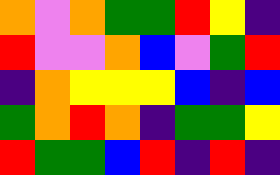[["orange", "violet", "orange", "green", "green", "red", "yellow", "indigo"], ["red", "violet", "violet", "orange", "blue", "violet", "green", "red"], ["indigo", "orange", "yellow", "yellow", "yellow", "blue", "indigo", "blue"], ["green", "orange", "red", "orange", "indigo", "green", "green", "yellow"], ["red", "green", "green", "blue", "red", "indigo", "red", "indigo"]]